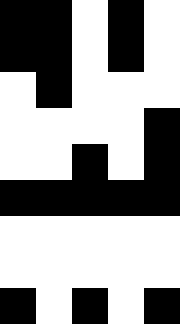[["black", "black", "white", "black", "white"], ["black", "black", "white", "black", "white"], ["white", "black", "white", "white", "white"], ["white", "white", "white", "white", "black"], ["white", "white", "black", "white", "black"], ["black", "black", "black", "black", "black"], ["white", "white", "white", "white", "white"], ["white", "white", "white", "white", "white"], ["black", "white", "black", "white", "black"]]